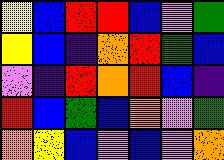[["yellow", "blue", "red", "red", "blue", "violet", "green"], ["yellow", "blue", "indigo", "orange", "red", "green", "blue"], ["violet", "indigo", "red", "orange", "red", "blue", "indigo"], ["red", "blue", "green", "blue", "orange", "violet", "green"], ["orange", "yellow", "blue", "violet", "blue", "violet", "orange"]]